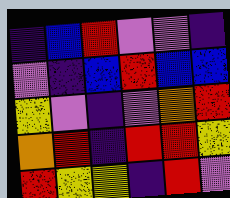[["indigo", "blue", "red", "violet", "violet", "indigo"], ["violet", "indigo", "blue", "red", "blue", "blue"], ["yellow", "violet", "indigo", "violet", "orange", "red"], ["orange", "red", "indigo", "red", "red", "yellow"], ["red", "yellow", "yellow", "indigo", "red", "violet"]]